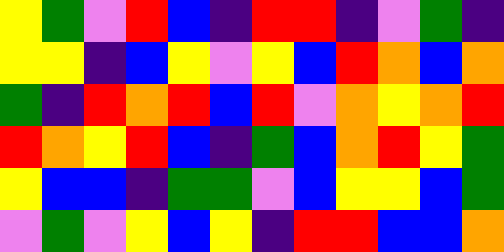[["yellow", "green", "violet", "red", "blue", "indigo", "red", "red", "indigo", "violet", "green", "indigo"], ["yellow", "yellow", "indigo", "blue", "yellow", "violet", "yellow", "blue", "red", "orange", "blue", "orange"], ["green", "indigo", "red", "orange", "red", "blue", "red", "violet", "orange", "yellow", "orange", "red"], ["red", "orange", "yellow", "red", "blue", "indigo", "green", "blue", "orange", "red", "yellow", "green"], ["yellow", "blue", "blue", "indigo", "green", "green", "violet", "blue", "yellow", "yellow", "blue", "green"], ["violet", "green", "violet", "yellow", "blue", "yellow", "indigo", "red", "red", "blue", "blue", "orange"]]